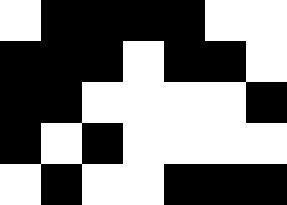[["white", "black", "black", "black", "black", "white", "white"], ["black", "black", "black", "white", "black", "black", "white"], ["black", "black", "white", "white", "white", "white", "black"], ["black", "white", "black", "white", "white", "white", "white"], ["white", "black", "white", "white", "black", "black", "black"]]